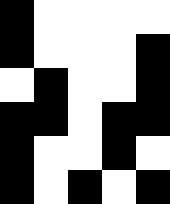[["black", "white", "white", "white", "white"], ["black", "white", "white", "white", "black"], ["white", "black", "white", "white", "black"], ["black", "black", "white", "black", "black"], ["black", "white", "white", "black", "white"], ["black", "white", "black", "white", "black"]]